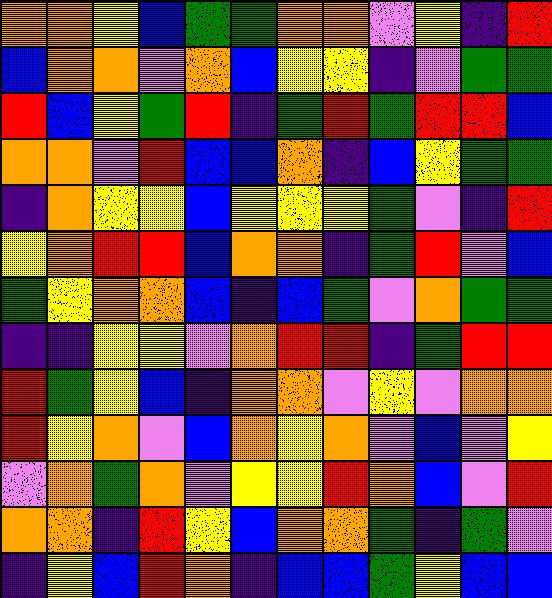[["orange", "orange", "yellow", "blue", "green", "green", "orange", "orange", "violet", "yellow", "indigo", "red"], ["blue", "orange", "orange", "violet", "orange", "blue", "yellow", "yellow", "indigo", "violet", "green", "green"], ["red", "blue", "yellow", "green", "red", "indigo", "green", "red", "green", "red", "red", "blue"], ["orange", "orange", "violet", "red", "blue", "blue", "orange", "indigo", "blue", "yellow", "green", "green"], ["indigo", "orange", "yellow", "yellow", "blue", "yellow", "yellow", "yellow", "green", "violet", "indigo", "red"], ["yellow", "orange", "red", "red", "blue", "orange", "orange", "indigo", "green", "red", "violet", "blue"], ["green", "yellow", "orange", "orange", "blue", "indigo", "blue", "green", "violet", "orange", "green", "green"], ["indigo", "indigo", "yellow", "yellow", "violet", "orange", "red", "red", "indigo", "green", "red", "red"], ["red", "green", "yellow", "blue", "indigo", "orange", "orange", "violet", "yellow", "violet", "orange", "orange"], ["red", "yellow", "orange", "violet", "blue", "orange", "yellow", "orange", "violet", "blue", "violet", "yellow"], ["violet", "orange", "green", "orange", "violet", "yellow", "yellow", "red", "orange", "blue", "violet", "red"], ["orange", "orange", "indigo", "red", "yellow", "blue", "orange", "orange", "green", "indigo", "green", "violet"], ["indigo", "yellow", "blue", "red", "orange", "indigo", "blue", "blue", "green", "yellow", "blue", "blue"]]